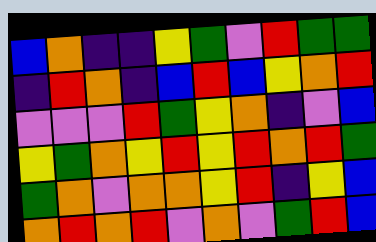[["blue", "orange", "indigo", "indigo", "yellow", "green", "violet", "red", "green", "green"], ["indigo", "red", "orange", "indigo", "blue", "red", "blue", "yellow", "orange", "red"], ["violet", "violet", "violet", "red", "green", "yellow", "orange", "indigo", "violet", "blue"], ["yellow", "green", "orange", "yellow", "red", "yellow", "red", "orange", "red", "green"], ["green", "orange", "violet", "orange", "orange", "yellow", "red", "indigo", "yellow", "blue"], ["orange", "red", "orange", "red", "violet", "orange", "violet", "green", "red", "blue"]]